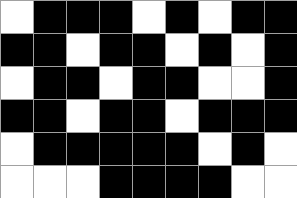[["white", "black", "black", "black", "white", "black", "white", "black", "black"], ["black", "black", "white", "black", "black", "white", "black", "white", "black"], ["white", "black", "black", "white", "black", "black", "white", "white", "black"], ["black", "black", "white", "black", "black", "white", "black", "black", "black"], ["white", "black", "black", "black", "black", "black", "white", "black", "white"], ["white", "white", "white", "black", "black", "black", "black", "white", "white"]]